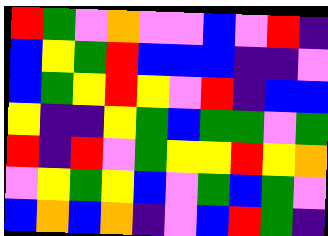[["red", "green", "violet", "orange", "violet", "violet", "blue", "violet", "red", "indigo"], ["blue", "yellow", "green", "red", "blue", "blue", "blue", "indigo", "indigo", "violet"], ["blue", "green", "yellow", "red", "yellow", "violet", "red", "indigo", "blue", "blue"], ["yellow", "indigo", "indigo", "yellow", "green", "blue", "green", "green", "violet", "green"], ["red", "indigo", "red", "violet", "green", "yellow", "yellow", "red", "yellow", "orange"], ["violet", "yellow", "green", "yellow", "blue", "violet", "green", "blue", "green", "violet"], ["blue", "orange", "blue", "orange", "indigo", "violet", "blue", "red", "green", "indigo"]]